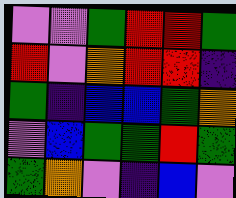[["violet", "violet", "green", "red", "red", "green"], ["red", "violet", "orange", "red", "red", "indigo"], ["green", "indigo", "blue", "blue", "green", "orange"], ["violet", "blue", "green", "green", "red", "green"], ["green", "orange", "violet", "indigo", "blue", "violet"]]